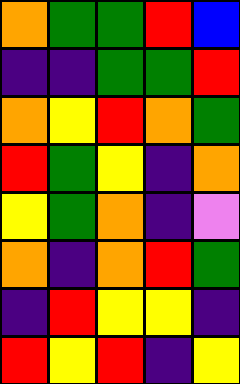[["orange", "green", "green", "red", "blue"], ["indigo", "indigo", "green", "green", "red"], ["orange", "yellow", "red", "orange", "green"], ["red", "green", "yellow", "indigo", "orange"], ["yellow", "green", "orange", "indigo", "violet"], ["orange", "indigo", "orange", "red", "green"], ["indigo", "red", "yellow", "yellow", "indigo"], ["red", "yellow", "red", "indigo", "yellow"]]